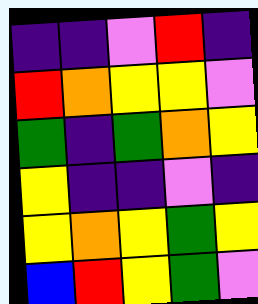[["indigo", "indigo", "violet", "red", "indigo"], ["red", "orange", "yellow", "yellow", "violet"], ["green", "indigo", "green", "orange", "yellow"], ["yellow", "indigo", "indigo", "violet", "indigo"], ["yellow", "orange", "yellow", "green", "yellow"], ["blue", "red", "yellow", "green", "violet"]]